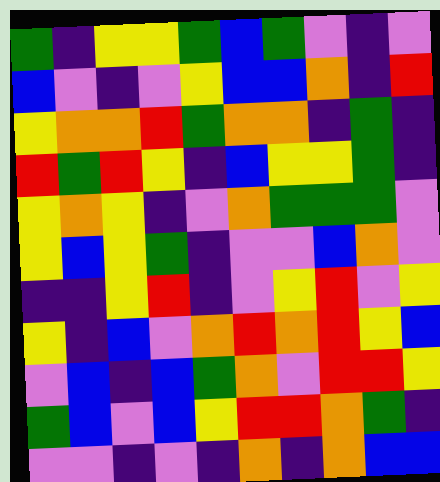[["green", "indigo", "yellow", "yellow", "green", "blue", "green", "violet", "indigo", "violet"], ["blue", "violet", "indigo", "violet", "yellow", "blue", "blue", "orange", "indigo", "red"], ["yellow", "orange", "orange", "red", "green", "orange", "orange", "indigo", "green", "indigo"], ["red", "green", "red", "yellow", "indigo", "blue", "yellow", "yellow", "green", "indigo"], ["yellow", "orange", "yellow", "indigo", "violet", "orange", "green", "green", "green", "violet"], ["yellow", "blue", "yellow", "green", "indigo", "violet", "violet", "blue", "orange", "violet"], ["indigo", "indigo", "yellow", "red", "indigo", "violet", "yellow", "red", "violet", "yellow"], ["yellow", "indigo", "blue", "violet", "orange", "red", "orange", "red", "yellow", "blue"], ["violet", "blue", "indigo", "blue", "green", "orange", "violet", "red", "red", "yellow"], ["green", "blue", "violet", "blue", "yellow", "red", "red", "orange", "green", "indigo"], ["violet", "violet", "indigo", "violet", "indigo", "orange", "indigo", "orange", "blue", "blue"]]